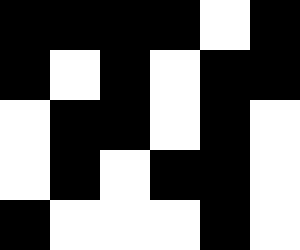[["black", "black", "black", "black", "white", "black"], ["black", "white", "black", "white", "black", "black"], ["white", "black", "black", "white", "black", "white"], ["white", "black", "white", "black", "black", "white"], ["black", "white", "white", "white", "black", "white"]]